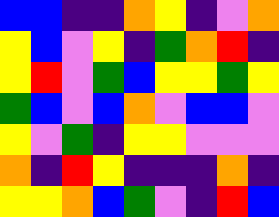[["blue", "blue", "indigo", "indigo", "orange", "yellow", "indigo", "violet", "orange"], ["yellow", "blue", "violet", "yellow", "indigo", "green", "orange", "red", "indigo"], ["yellow", "red", "violet", "green", "blue", "yellow", "yellow", "green", "yellow"], ["green", "blue", "violet", "blue", "orange", "violet", "blue", "blue", "violet"], ["yellow", "violet", "green", "indigo", "yellow", "yellow", "violet", "violet", "violet"], ["orange", "indigo", "red", "yellow", "indigo", "indigo", "indigo", "orange", "indigo"], ["yellow", "yellow", "orange", "blue", "green", "violet", "indigo", "red", "blue"]]